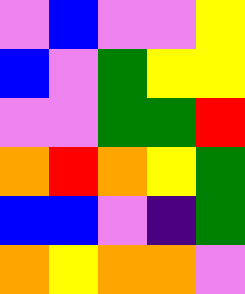[["violet", "blue", "violet", "violet", "yellow"], ["blue", "violet", "green", "yellow", "yellow"], ["violet", "violet", "green", "green", "red"], ["orange", "red", "orange", "yellow", "green"], ["blue", "blue", "violet", "indigo", "green"], ["orange", "yellow", "orange", "orange", "violet"]]